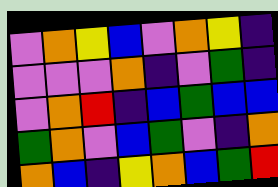[["violet", "orange", "yellow", "blue", "violet", "orange", "yellow", "indigo"], ["violet", "violet", "violet", "orange", "indigo", "violet", "green", "indigo"], ["violet", "orange", "red", "indigo", "blue", "green", "blue", "blue"], ["green", "orange", "violet", "blue", "green", "violet", "indigo", "orange"], ["orange", "blue", "indigo", "yellow", "orange", "blue", "green", "red"]]